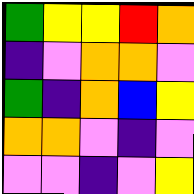[["green", "yellow", "yellow", "red", "orange"], ["indigo", "violet", "orange", "orange", "violet"], ["green", "indigo", "orange", "blue", "yellow"], ["orange", "orange", "violet", "indigo", "violet"], ["violet", "violet", "indigo", "violet", "yellow"]]